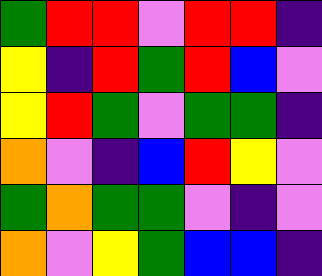[["green", "red", "red", "violet", "red", "red", "indigo"], ["yellow", "indigo", "red", "green", "red", "blue", "violet"], ["yellow", "red", "green", "violet", "green", "green", "indigo"], ["orange", "violet", "indigo", "blue", "red", "yellow", "violet"], ["green", "orange", "green", "green", "violet", "indigo", "violet"], ["orange", "violet", "yellow", "green", "blue", "blue", "indigo"]]